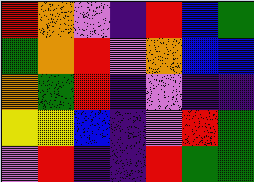[["red", "orange", "violet", "indigo", "red", "blue", "green"], ["green", "orange", "red", "violet", "orange", "blue", "blue"], ["orange", "green", "red", "indigo", "violet", "indigo", "indigo"], ["yellow", "yellow", "blue", "indigo", "violet", "red", "green"], ["violet", "red", "indigo", "indigo", "red", "green", "green"]]